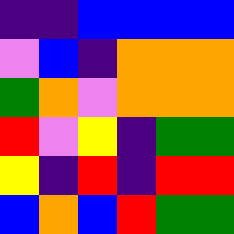[["indigo", "indigo", "blue", "blue", "blue", "blue"], ["violet", "blue", "indigo", "orange", "orange", "orange"], ["green", "orange", "violet", "orange", "orange", "orange"], ["red", "violet", "yellow", "indigo", "green", "green"], ["yellow", "indigo", "red", "indigo", "red", "red"], ["blue", "orange", "blue", "red", "green", "green"]]